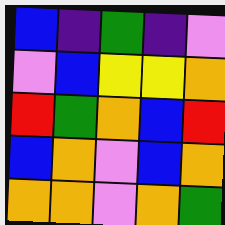[["blue", "indigo", "green", "indigo", "violet"], ["violet", "blue", "yellow", "yellow", "orange"], ["red", "green", "orange", "blue", "red"], ["blue", "orange", "violet", "blue", "orange"], ["orange", "orange", "violet", "orange", "green"]]